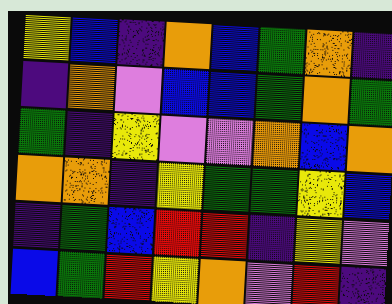[["yellow", "blue", "indigo", "orange", "blue", "green", "orange", "indigo"], ["indigo", "orange", "violet", "blue", "blue", "green", "orange", "green"], ["green", "indigo", "yellow", "violet", "violet", "orange", "blue", "orange"], ["orange", "orange", "indigo", "yellow", "green", "green", "yellow", "blue"], ["indigo", "green", "blue", "red", "red", "indigo", "yellow", "violet"], ["blue", "green", "red", "yellow", "orange", "violet", "red", "indigo"]]